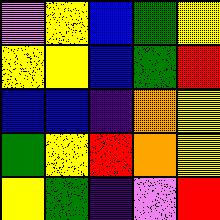[["violet", "yellow", "blue", "green", "yellow"], ["yellow", "yellow", "blue", "green", "red"], ["blue", "blue", "indigo", "orange", "yellow"], ["green", "yellow", "red", "orange", "yellow"], ["yellow", "green", "indigo", "violet", "red"]]